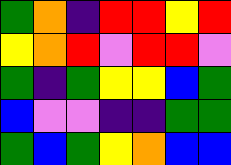[["green", "orange", "indigo", "red", "red", "yellow", "red"], ["yellow", "orange", "red", "violet", "red", "red", "violet"], ["green", "indigo", "green", "yellow", "yellow", "blue", "green"], ["blue", "violet", "violet", "indigo", "indigo", "green", "green"], ["green", "blue", "green", "yellow", "orange", "blue", "blue"]]